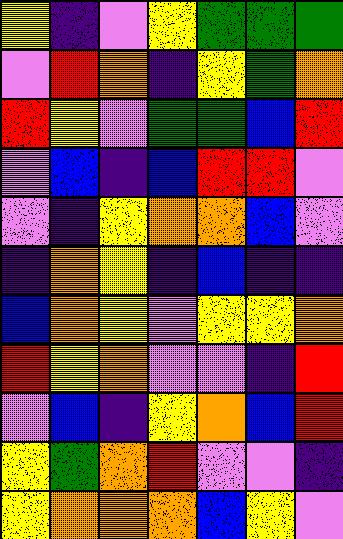[["yellow", "indigo", "violet", "yellow", "green", "green", "green"], ["violet", "red", "orange", "indigo", "yellow", "green", "orange"], ["red", "yellow", "violet", "green", "green", "blue", "red"], ["violet", "blue", "indigo", "blue", "red", "red", "violet"], ["violet", "indigo", "yellow", "orange", "orange", "blue", "violet"], ["indigo", "orange", "yellow", "indigo", "blue", "indigo", "indigo"], ["blue", "orange", "yellow", "violet", "yellow", "yellow", "orange"], ["red", "yellow", "orange", "violet", "violet", "indigo", "red"], ["violet", "blue", "indigo", "yellow", "orange", "blue", "red"], ["yellow", "green", "orange", "red", "violet", "violet", "indigo"], ["yellow", "orange", "orange", "orange", "blue", "yellow", "violet"]]